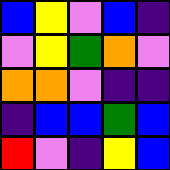[["blue", "yellow", "violet", "blue", "indigo"], ["violet", "yellow", "green", "orange", "violet"], ["orange", "orange", "violet", "indigo", "indigo"], ["indigo", "blue", "blue", "green", "blue"], ["red", "violet", "indigo", "yellow", "blue"]]